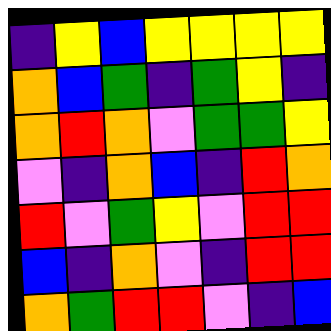[["indigo", "yellow", "blue", "yellow", "yellow", "yellow", "yellow"], ["orange", "blue", "green", "indigo", "green", "yellow", "indigo"], ["orange", "red", "orange", "violet", "green", "green", "yellow"], ["violet", "indigo", "orange", "blue", "indigo", "red", "orange"], ["red", "violet", "green", "yellow", "violet", "red", "red"], ["blue", "indigo", "orange", "violet", "indigo", "red", "red"], ["orange", "green", "red", "red", "violet", "indigo", "blue"]]